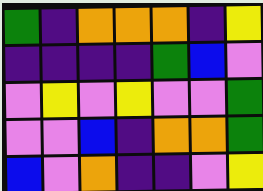[["green", "indigo", "orange", "orange", "orange", "indigo", "yellow"], ["indigo", "indigo", "indigo", "indigo", "green", "blue", "violet"], ["violet", "yellow", "violet", "yellow", "violet", "violet", "green"], ["violet", "violet", "blue", "indigo", "orange", "orange", "green"], ["blue", "violet", "orange", "indigo", "indigo", "violet", "yellow"]]